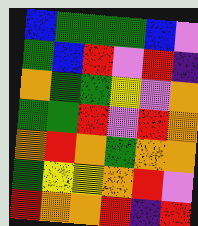[["blue", "green", "green", "green", "blue", "violet"], ["green", "blue", "red", "violet", "red", "indigo"], ["orange", "green", "green", "yellow", "violet", "orange"], ["green", "green", "red", "violet", "red", "orange"], ["orange", "red", "orange", "green", "orange", "orange"], ["green", "yellow", "yellow", "orange", "red", "violet"], ["red", "orange", "orange", "red", "indigo", "red"]]